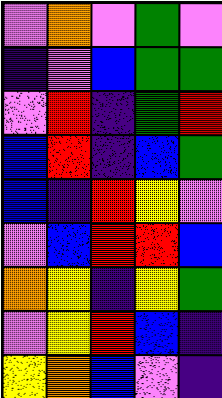[["violet", "orange", "violet", "green", "violet"], ["indigo", "violet", "blue", "green", "green"], ["violet", "red", "indigo", "green", "red"], ["blue", "red", "indigo", "blue", "green"], ["blue", "indigo", "red", "yellow", "violet"], ["violet", "blue", "red", "red", "blue"], ["orange", "yellow", "indigo", "yellow", "green"], ["violet", "yellow", "red", "blue", "indigo"], ["yellow", "orange", "blue", "violet", "indigo"]]